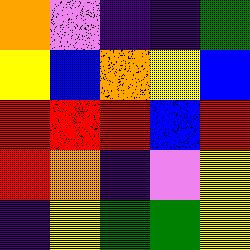[["orange", "violet", "indigo", "indigo", "green"], ["yellow", "blue", "orange", "yellow", "blue"], ["red", "red", "red", "blue", "red"], ["red", "orange", "indigo", "violet", "yellow"], ["indigo", "yellow", "green", "green", "yellow"]]